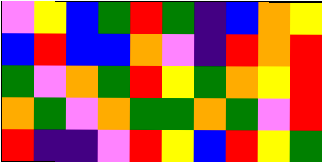[["violet", "yellow", "blue", "green", "red", "green", "indigo", "blue", "orange", "yellow"], ["blue", "red", "blue", "blue", "orange", "violet", "indigo", "red", "orange", "red"], ["green", "violet", "orange", "green", "red", "yellow", "green", "orange", "yellow", "red"], ["orange", "green", "violet", "orange", "green", "green", "orange", "green", "violet", "red"], ["red", "indigo", "indigo", "violet", "red", "yellow", "blue", "red", "yellow", "green"]]